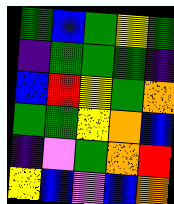[["green", "blue", "green", "yellow", "green"], ["indigo", "green", "green", "green", "indigo"], ["blue", "red", "yellow", "green", "orange"], ["green", "green", "yellow", "orange", "blue"], ["indigo", "violet", "green", "orange", "red"], ["yellow", "blue", "violet", "blue", "orange"]]